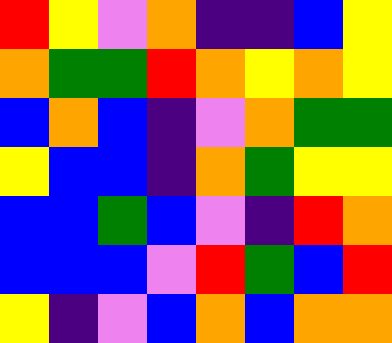[["red", "yellow", "violet", "orange", "indigo", "indigo", "blue", "yellow"], ["orange", "green", "green", "red", "orange", "yellow", "orange", "yellow"], ["blue", "orange", "blue", "indigo", "violet", "orange", "green", "green"], ["yellow", "blue", "blue", "indigo", "orange", "green", "yellow", "yellow"], ["blue", "blue", "green", "blue", "violet", "indigo", "red", "orange"], ["blue", "blue", "blue", "violet", "red", "green", "blue", "red"], ["yellow", "indigo", "violet", "blue", "orange", "blue", "orange", "orange"]]